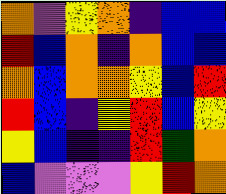[["orange", "violet", "yellow", "orange", "indigo", "blue", "blue"], ["red", "blue", "orange", "indigo", "orange", "blue", "blue"], ["orange", "blue", "orange", "orange", "yellow", "blue", "red"], ["red", "blue", "indigo", "yellow", "red", "blue", "yellow"], ["yellow", "blue", "indigo", "indigo", "red", "green", "orange"], ["blue", "violet", "violet", "violet", "yellow", "red", "orange"]]